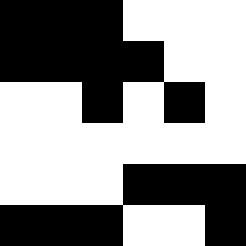[["black", "black", "black", "white", "white", "white"], ["black", "black", "black", "black", "white", "white"], ["white", "white", "black", "white", "black", "white"], ["white", "white", "white", "white", "white", "white"], ["white", "white", "white", "black", "black", "black"], ["black", "black", "black", "white", "white", "black"]]